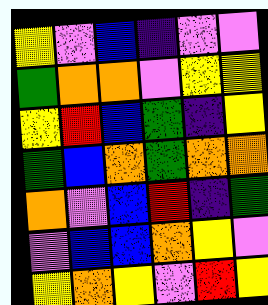[["yellow", "violet", "blue", "indigo", "violet", "violet"], ["green", "orange", "orange", "violet", "yellow", "yellow"], ["yellow", "red", "blue", "green", "indigo", "yellow"], ["green", "blue", "orange", "green", "orange", "orange"], ["orange", "violet", "blue", "red", "indigo", "green"], ["violet", "blue", "blue", "orange", "yellow", "violet"], ["yellow", "orange", "yellow", "violet", "red", "yellow"]]